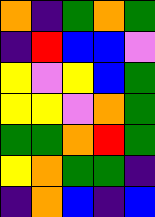[["orange", "indigo", "green", "orange", "green"], ["indigo", "red", "blue", "blue", "violet"], ["yellow", "violet", "yellow", "blue", "green"], ["yellow", "yellow", "violet", "orange", "green"], ["green", "green", "orange", "red", "green"], ["yellow", "orange", "green", "green", "indigo"], ["indigo", "orange", "blue", "indigo", "blue"]]